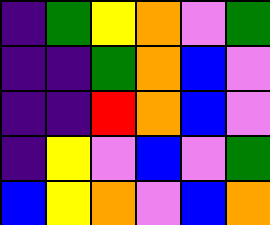[["indigo", "green", "yellow", "orange", "violet", "green"], ["indigo", "indigo", "green", "orange", "blue", "violet"], ["indigo", "indigo", "red", "orange", "blue", "violet"], ["indigo", "yellow", "violet", "blue", "violet", "green"], ["blue", "yellow", "orange", "violet", "blue", "orange"]]